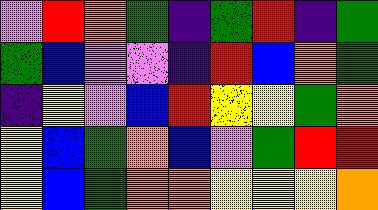[["violet", "red", "orange", "green", "indigo", "green", "red", "indigo", "green"], ["green", "blue", "violet", "violet", "indigo", "red", "blue", "orange", "green"], ["indigo", "yellow", "violet", "blue", "red", "yellow", "yellow", "green", "orange"], ["yellow", "blue", "green", "orange", "blue", "violet", "green", "red", "red"], ["yellow", "blue", "green", "orange", "orange", "yellow", "yellow", "yellow", "orange"]]